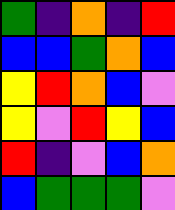[["green", "indigo", "orange", "indigo", "red"], ["blue", "blue", "green", "orange", "blue"], ["yellow", "red", "orange", "blue", "violet"], ["yellow", "violet", "red", "yellow", "blue"], ["red", "indigo", "violet", "blue", "orange"], ["blue", "green", "green", "green", "violet"]]